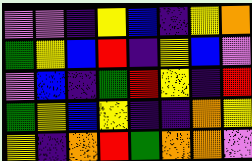[["violet", "violet", "indigo", "yellow", "blue", "indigo", "yellow", "orange"], ["green", "yellow", "blue", "red", "indigo", "yellow", "blue", "violet"], ["violet", "blue", "indigo", "green", "red", "yellow", "indigo", "red"], ["green", "yellow", "blue", "yellow", "indigo", "indigo", "orange", "yellow"], ["yellow", "indigo", "orange", "red", "green", "orange", "orange", "violet"]]